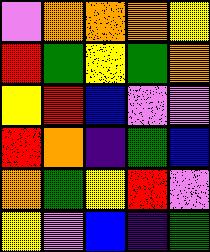[["violet", "orange", "orange", "orange", "yellow"], ["red", "green", "yellow", "green", "orange"], ["yellow", "red", "blue", "violet", "violet"], ["red", "orange", "indigo", "green", "blue"], ["orange", "green", "yellow", "red", "violet"], ["yellow", "violet", "blue", "indigo", "green"]]